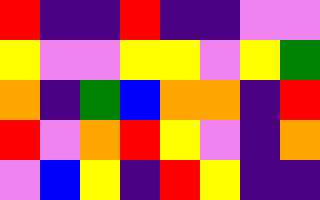[["red", "indigo", "indigo", "red", "indigo", "indigo", "violet", "violet"], ["yellow", "violet", "violet", "yellow", "yellow", "violet", "yellow", "green"], ["orange", "indigo", "green", "blue", "orange", "orange", "indigo", "red"], ["red", "violet", "orange", "red", "yellow", "violet", "indigo", "orange"], ["violet", "blue", "yellow", "indigo", "red", "yellow", "indigo", "indigo"]]